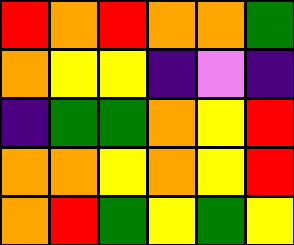[["red", "orange", "red", "orange", "orange", "green"], ["orange", "yellow", "yellow", "indigo", "violet", "indigo"], ["indigo", "green", "green", "orange", "yellow", "red"], ["orange", "orange", "yellow", "orange", "yellow", "red"], ["orange", "red", "green", "yellow", "green", "yellow"]]